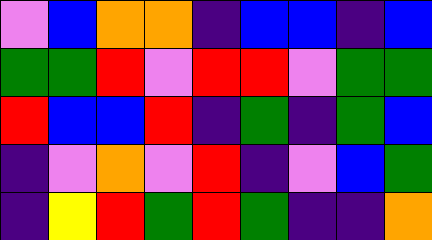[["violet", "blue", "orange", "orange", "indigo", "blue", "blue", "indigo", "blue"], ["green", "green", "red", "violet", "red", "red", "violet", "green", "green"], ["red", "blue", "blue", "red", "indigo", "green", "indigo", "green", "blue"], ["indigo", "violet", "orange", "violet", "red", "indigo", "violet", "blue", "green"], ["indigo", "yellow", "red", "green", "red", "green", "indigo", "indigo", "orange"]]